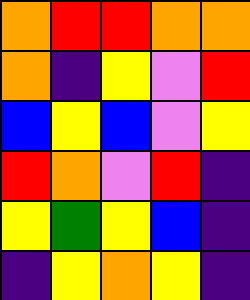[["orange", "red", "red", "orange", "orange"], ["orange", "indigo", "yellow", "violet", "red"], ["blue", "yellow", "blue", "violet", "yellow"], ["red", "orange", "violet", "red", "indigo"], ["yellow", "green", "yellow", "blue", "indigo"], ["indigo", "yellow", "orange", "yellow", "indigo"]]